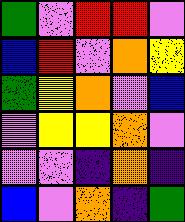[["green", "violet", "red", "red", "violet"], ["blue", "red", "violet", "orange", "yellow"], ["green", "yellow", "orange", "violet", "blue"], ["violet", "yellow", "yellow", "orange", "violet"], ["violet", "violet", "indigo", "orange", "indigo"], ["blue", "violet", "orange", "indigo", "green"]]